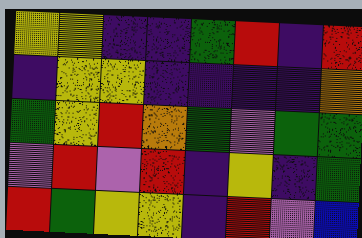[["yellow", "yellow", "indigo", "indigo", "green", "red", "indigo", "red"], ["indigo", "yellow", "yellow", "indigo", "indigo", "indigo", "indigo", "orange"], ["green", "yellow", "red", "orange", "green", "violet", "green", "green"], ["violet", "red", "violet", "red", "indigo", "yellow", "indigo", "green"], ["red", "green", "yellow", "yellow", "indigo", "red", "violet", "blue"]]